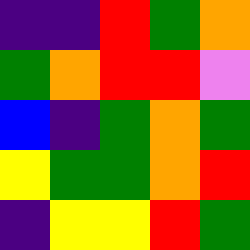[["indigo", "indigo", "red", "green", "orange"], ["green", "orange", "red", "red", "violet"], ["blue", "indigo", "green", "orange", "green"], ["yellow", "green", "green", "orange", "red"], ["indigo", "yellow", "yellow", "red", "green"]]